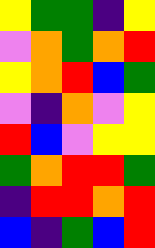[["yellow", "green", "green", "indigo", "yellow"], ["violet", "orange", "green", "orange", "red"], ["yellow", "orange", "red", "blue", "green"], ["violet", "indigo", "orange", "violet", "yellow"], ["red", "blue", "violet", "yellow", "yellow"], ["green", "orange", "red", "red", "green"], ["indigo", "red", "red", "orange", "red"], ["blue", "indigo", "green", "blue", "red"]]